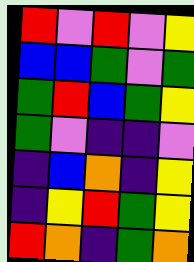[["red", "violet", "red", "violet", "yellow"], ["blue", "blue", "green", "violet", "green"], ["green", "red", "blue", "green", "yellow"], ["green", "violet", "indigo", "indigo", "violet"], ["indigo", "blue", "orange", "indigo", "yellow"], ["indigo", "yellow", "red", "green", "yellow"], ["red", "orange", "indigo", "green", "orange"]]